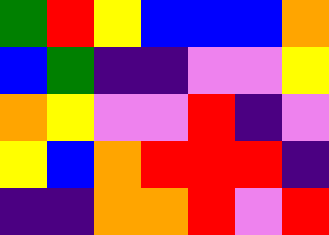[["green", "red", "yellow", "blue", "blue", "blue", "orange"], ["blue", "green", "indigo", "indigo", "violet", "violet", "yellow"], ["orange", "yellow", "violet", "violet", "red", "indigo", "violet"], ["yellow", "blue", "orange", "red", "red", "red", "indigo"], ["indigo", "indigo", "orange", "orange", "red", "violet", "red"]]